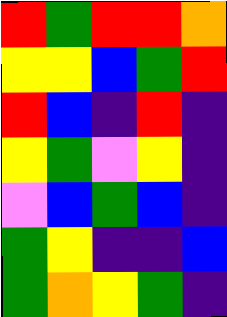[["red", "green", "red", "red", "orange"], ["yellow", "yellow", "blue", "green", "red"], ["red", "blue", "indigo", "red", "indigo"], ["yellow", "green", "violet", "yellow", "indigo"], ["violet", "blue", "green", "blue", "indigo"], ["green", "yellow", "indigo", "indigo", "blue"], ["green", "orange", "yellow", "green", "indigo"]]